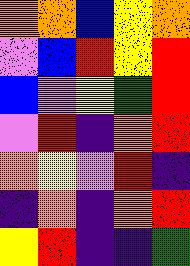[["orange", "orange", "blue", "yellow", "orange"], ["violet", "blue", "red", "yellow", "red"], ["blue", "violet", "yellow", "green", "red"], ["violet", "red", "indigo", "orange", "red"], ["orange", "yellow", "violet", "red", "indigo"], ["indigo", "orange", "indigo", "orange", "red"], ["yellow", "red", "indigo", "indigo", "green"]]